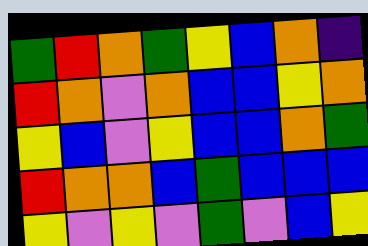[["green", "red", "orange", "green", "yellow", "blue", "orange", "indigo"], ["red", "orange", "violet", "orange", "blue", "blue", "yellow", "orange"], ["yellow", "blue", "violet", "yellow", "blue", "blue", "orange", "green"], ["red", "orange", "orange", "blue", "green", "blue", "blue", "blue"], ["yellow", "violet", "yellow", "violet", "green", "violet", "blue", "yellow"]]